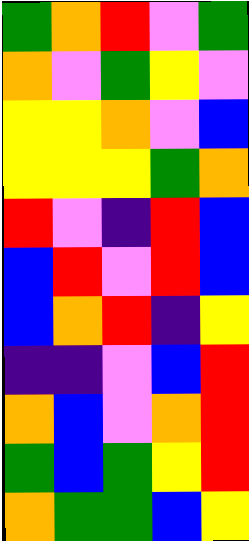[["green", "orange", "red", "violet", "green"], ["orange", "violet", "green", "yellow", "violet"], ["yellow", "yellow", "orange", "violet", "blue"], ["yellow", "yellow", "yellow", "green", "orange"], ["red", "violet", "indigo", "red", "blue"], ["blue", "red", "violet", "red", "blue"], ["blue", "orange", "red", "indigo", "yellow"], ["indigo", "indigo", "violet", "blue", "red"], ["orange", "blue", "violet", "orange", "red"], ["green", "blue", "green", "yellow", "red"], ["orange", "green", "green", "blue", "yellow"]]